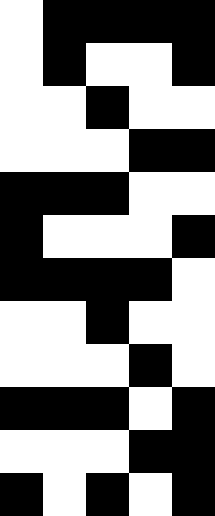[["white", "black", "black", "black", "black"], ["white", "black", "white", "white", "black"], ["white", "white", "black", "white", "white"], ["white", "white", "white", "black", "black"], ["black", "black", "black", "white", "white"], ["black", "white", "white", "white", "black"], ["black", "black", "black", "black", "white"], ["white", "white", "black", "white", "white"], ["white", "white", "white", "black", "white"], ["black", "black", "black", "white", "black"], ["white", "white", "white", "black", "black"], ["black", "white", "black", "white", "black"]]